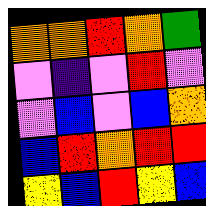[["orange", "orange", "red", "orange", "green"], ["violet", "indigo", "violet", "red", "violet"], ["violet", "blue", "violet", "blue", "orange"], ["blue", "red", "orange", "red", "red"], ["yellow", "blue", "red", "yellow", "blue"]]